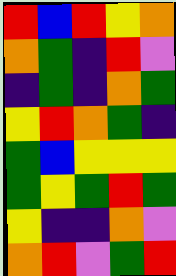[["red", "blue", "red", "yellow", "orange"], ["orange", "green", "indigo", "red", "violet"], ["indigo", "green", "indigo", "orange", "green"], ["yellow", "red", "orange", "green", "indigo"], ["green", "blue", "yellow", "yellow", "yellow"], ["green", "yellow", "green", "red", "green"], ["yellow", "indigo", "indigo", "orange", "violet"], ["orange", "red", "violet", "green", "red"]]